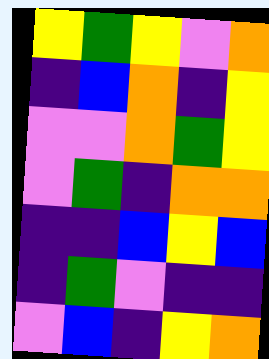[["yellow", "green", "yellow", "violet", "orange"], ["indigo", "blue", "orange", "indigo", "yellow"], ["violet", "violet", "orange", "green", "yellow"], ["violet", "green", "indigo", "orange", "orange"], ["indigo", "indigo", "blue", "yellow", "blue"], ["indigo", "green", "violet", "indigo", "indigo"], ["violet", "blue", "indigo", "yellow", "orange"]]